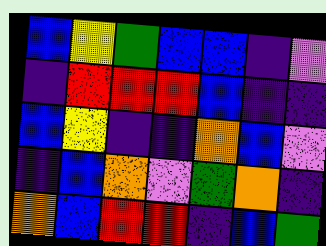[["blue", "yellow", "green", "blue", "blue", "indigo", "violet"], ["indigo", "red", "red", "red", "blue", "indigo", "indigo"], ["blue", "yellow", "indigo", "indigo", "orange", "blue", "violet"], ["indigo", "blue", "orange", "violet", "green", "orange", "indigo"], ["orange", "blue", "red", "red", "indigo", "blue", "green"]]